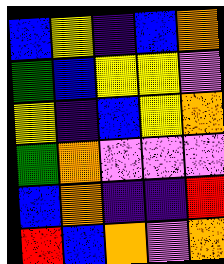[["blue", "yellow", "indigo", "blue", "orange"], ["green", "blue", "yellow", "yellow", "violet"], ["yellow", "indigo", "blue", "yellow", "orange"], ["green", "orange", "violet", "violet", "violet"], ["blue", "orange", "indigo", "indigo", "red"], ["red", "blue", "orange", "violet", "orange"]]